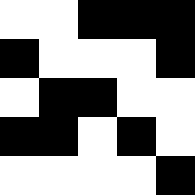[["white", "white", "black", "black", "black"], ["black", "white", "white", "white", "black"], ["white", "black", "black", "white", "white"], ["black", "black", "white", "black", "white"], ["white", "white", "white", "white", "black"]]